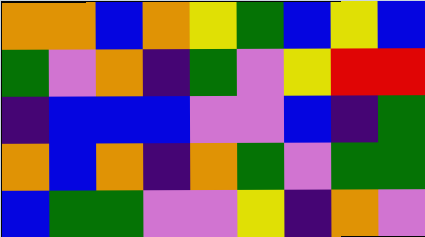[["orange", "orange", "blue", "orange", "yellow", "green", "blue", "yellow", "blue"], ["green", "violet", "orange", "indigo", "green", "violet", "yellow", "red", "red"], ["indigo", "blue", "blue", "blue", "violet", "violet", "blue", "indigo", "green"], ["orange", "blue", "orange", "indigo", "orange", "green", "violet", "green", "green"], ["blue", "green", "green", "violet", "violet", "yellow", "indigo", "orange", "violet"]]